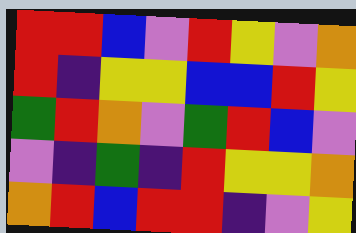[["red", "red", "blue", "violet", "red", "yellow", "violet", "orange"], ["red", "indigo", "yellow", "yellow", "blue", "blue", "red", "yellow"], ["green", "red", "orange", "violet", "green", "red", "blue", "violet"], ["violet", "indigo", "green", "indigo", "red", "yellow", "yellow", "orange"], ["orange", "red", "blue", "red", "red", "indigo", "violet", "yellow"]]